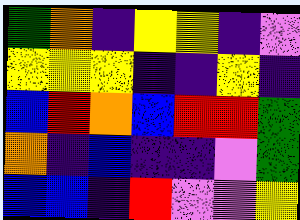[["green", "orange", "indigo", "yellow", "yellow", "indigo", "violet"], ["yellow", "yellow", "yellow", "indigo", "indigo", "yellow", "indigo"], ["blue", "red", "orange", "blue", "red", "red", "green"], ["orange", "indigo", "blue", "indigo", "indigo", "violet", "green"], ["blue", "blue", "indigo", "red", "violet", "violet", "yellow"]]